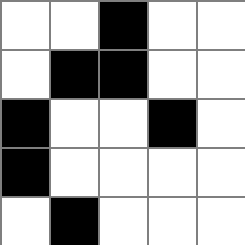[["white", "white", "black", "white", "white"], ["white", "black", "black", "white", "white"], ["black", "white", "white", "black", "white"], ["black", "white", "white", "white", "white"], ["white", "black", "white", "white", "white"]]